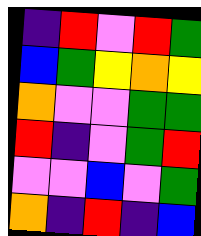[["indigo", "red", "violet", "red", "green"], ["blue", "green", "yellow", "orange", "yellow"], ["orange", "violet", "violet", "green", "green"], ["red", "indigo", "violet", "green", "red"], ["violet", "violet", "blue", "violet", "green"], ["orange", "indigo", "red", "indigo", "blue"]]